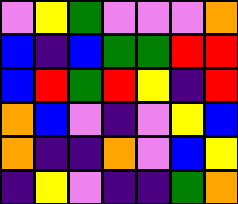[["violet", "yellow", "green", "violet", "violet", "violet", "orange"], ["blue", "indigo", "blue", "green", "green", "red", "red"], ["blue", "red", "green", "red", "yellow", "indigo", "red"], ["orange", "blue", "violet", "indigo", "violet", "yellow", "blue"], ["orange", "indigo", "indigo", "orange", "violet", "blue", "yellow"], ["indigo", "yellow", "violet", "indigo", "indigo", "green", "orange"]]